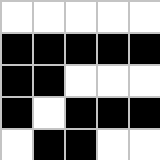[["white", "white", "white", "white", "white"], ["black", "black", "black", "black", "black"], ["black", "black", "white", "white", "white"], ["black", "white", "black", "black", "black"], ["white", "black", "black", "white", "white"]]